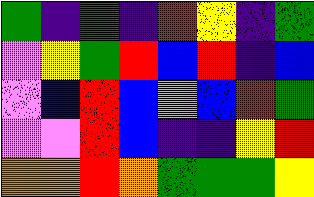[["green", "indigo", "green", "indigo", "red", "yellow", "indigo", "green"], ["violet", "yellow", "green", "red", "blue", "red", "indigo", "blue"], ["violet", "blue", "red", "blue", "violet", "blue", "red", "green"], ["violet", "violet", "red", "blue", "indigo", "indigo", "yellow", "red"], ["orange", "orange", "red", "orange", "green", "green", "green", "yellow"]]